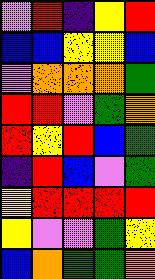[["violet", "red", "indigo", "yellow", "red"], ["blue", "blue", "yellow", "yellow", "blue"], ["violet", "orange", "orange", "orange", "green"], ["red", "red", "violet", "green", "orange"], ["red", "yellow", "red", "blue", "green"], ["indigo", "red", "blue", "violet", "green"], ["yellow", "red", "red", "red", "red"], ["yellow", "violet", "violet", "green", "yellow"], ["blue", "orange", "green", "green", "orange"]]